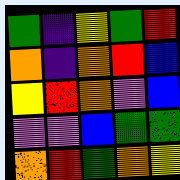[["green", "indigo", "yellow", "green", "red"], ["orange", "indigo", "orange", "red", "blue"], ["yellow", "red", "orange", "violet", "blue"], ["violet", "violet", "blue", "green", "green"], ["orange", "red", "green", "orange", "yellow"]]